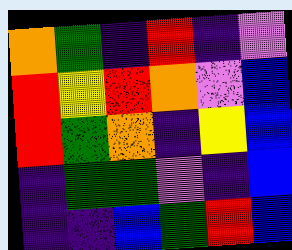[["orange", "green", "indigo", "red", "indigo", "violet"], ["red", "yellow", "red", "orange", "violet", "blue"], ["red", "green", "orange", "indigo", "yellow", "blue"], ["indigo", "green", "green", "violet", "indigo", "blue"], ["indigo", "indigo", "blue", "green", "red", "blue"]]